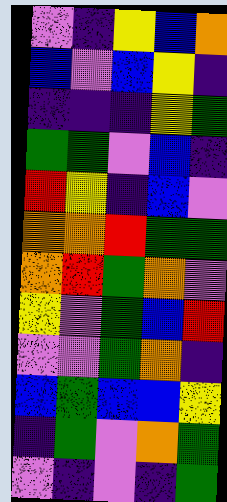[["violet", "indigo", "yellow", "blue", "orange"], ["blue", "violet", "blue", "yellow", "indigo"], ["indigo", "indigo", "indigo", "yellow", "green"], ["green", "green", "violet", "blue", "indigo"], ["red", "yellow", "indigo", "blue", "violet"], ["orange", "orange", "red", "green", "green"], ["orange", "red", "green", "orange", "violet"], ["yellow", "violet", "green", "blue", "red"], ["violet", "violet", "green", "orange", "indigo"], ["blue", "green", "blue", "blue", "yellow"], ["indigo", "green", "violet", "orange", "green"], ["violet", "indigo", "violet", "indigo", "green"]]